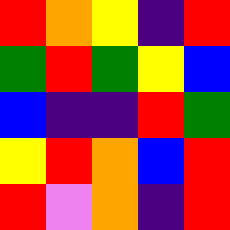[["red", "orange", "yellow", "indigo", "red"], ["green", "red", "green", "yellow", "blue"], ["blue", "indigo", "indigo", "red", "green"], ["yellow", "red", "orange", "blue", "red"], ["red", "violet", "orange", "indigo", "red"]]